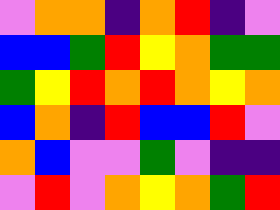[["violet", "orange", "orange", "indigo", "orange", "red", "indigo", "violet"], ["blue", "blue", "green", "red", "yellow", "orange", "green", "green"], ["green", "yellow", "red", "orange", "red", "orange", "yellow", "orange"], ["blue", "orange", "indigo", "red", "blue", "blue", "red", "violet"], ["orange", "blue", "violet", "violet", "green", "violet", "indigo", "indigo"], ["violet", "red", "violet", "orange", "yellow", "orange", "green", "red"]]